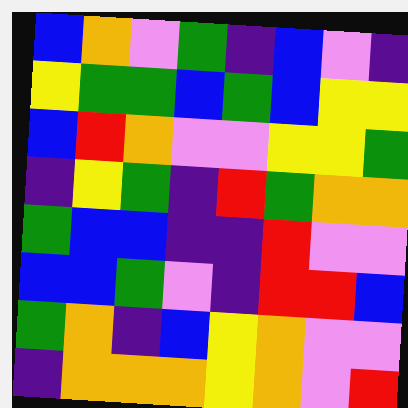[["blue", "orange", "violet", "green", "indigo", "blue", "violet", "indigo"], ["yellow", "green", "green", "blue", "green", "blue", "yellow", "yellow"], ["blue", "red", "orange", "violet", "violet", "yellow", "yellow", "green"], ["indigo", "yellow", "green", "indigo", "red", "green", "orange", "orange"], ["green", "blue", "blue", "indigo", "indigo", "red", "violet", "violet"], ["blue", "blue", "green", "violet", "indigo", "red", "red", "blue"], ["green", "orange", "indigo", "blue", "yellow", "orange", "violet", "violet"], ["indigo", "orange", "orange", "orange", "yellow", "orange", "violet", "red"]]